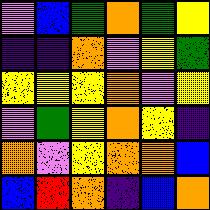[["violet", "blue", "green", "orange", "green", "yellow"], ["indigo", "indigo", "orange", "violet", "yellow", "green"], ["yellow", "yellow", "yellow", "orange", "violet", "yellow"], ["violet", "green", "yellow", "orange", "yellow", "indigo"], ["orange", "violet", "yellow", "orange", "orange", "blue"], ["blue", "red", "orange", "indigo", "blue", "orange"]]